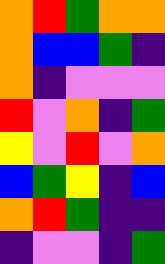[["orange", "red", "green", "orange", "orange"], ["orange", "blue", "blue", "green", "indigo"], ["orange", "indigo", "violet", "violet", "violet"], ["red", "violet", "orange", "indigo", "green"], ["yellow", "violet", "red", "violet", "orange"], ["blue", "green", "yellow", "indigo", "blue"], ["orange", "red", "green", "indigo", "indigo"], ["indigo", "violet", "violet", "indigo", "green"]]